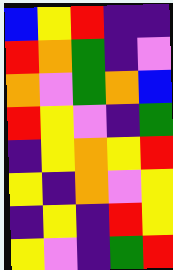[["blue", "yellow", "red", "indigo", "indigo"], ["red", "orange", "green", "indigo", "violet"], ["orange", "violet", "green", "orange", "blue"], ["red", "yellow", "violet", "indigo", "green"], ["indigo", "yellow", "orange", "yellow", "red"], ["yellow", "indigo", "orange", "violet", "yellow"], ["indigo", "yellow", "indigo", "red", "yellow"], ["yellow", "violet", "indigo", "green", "red"]]